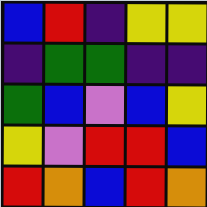[["blue", "red", "indigo", "yellow", "yellow"], ["indigo", "green", "green", "indigo", "indigo"], ["green", "blue", "violet", "blue", "yellow"], ["yellow", "violet", "red", "red", "blue"], ["red", "orange", "blue", "red", "orange"]]